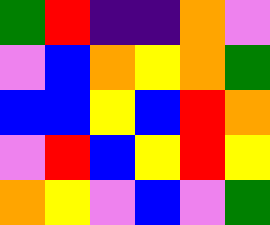[["green", "red", "indigo", "indigo", "orange", "violet"], ["violet", "blue", "orange", "yellow", "orange", "green"], ["blue", "blue", "yellow", "blue", "red", "orange"], ["violet", "red", "blue", "yellow", "red", "yellow"], ["orange", "yellow", "violet", "blue", "violet", "green"]]